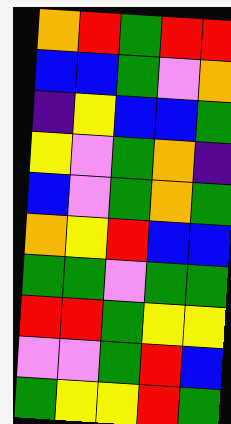[["orange", "red", "green", "red", "red"], ["blue", "blue", "green", "violet", "orange"], ["indigo", "yellow", "blue", "blue", "green"], ["yellow", "violet", "green", "orange", "indigo"], ["blue", "violet", "green", "orange", "green"], ["orange", "yellow", "red", "blue", "blue"], ["green", "green", "violet", "green", "green"], ["red", "red", "green", "yellow", "yellow"], ["violet", "violet", "green", "red", "blue"], ["green", "yellow", "yellow", "red", "green"]]